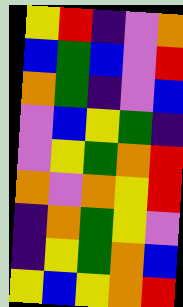[["yellow", "red", "indigo", "violet", "orange"], ["blue", "green", "blue", "violet", "red"], ["orange", "green", "indigo", "violet", "blue"], ["violet", "blue", "yellow", "green", "indigo"], ["violet", "yellow", "green", "orange", "red"], ["orange", "violet", "orange", "yellow", "red"], ["indigo", "orange", "green", "yellow", "violet"], ["indigo", "yellow", "green", "orange", "blue"], ["yellow", "blue", "yellow", "orange", "red"]]